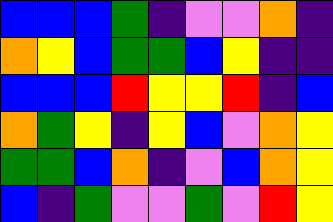[["blue", "blue", "blue", "green", "indigo", "violet", "violet", "orange", "indigo"], ["orange", "yellow", "blue", "green", "green", "blue", "yellow", "indigo", "indigo"], ["blue", "blue", "blue", "red", "yellow", "yellow", "red", "indigo", "blue"], ["orange", "green", "yellow", "indigo", "yellow", "blue", "violet", "orange", "yellow"], ["green", "green", "blue", "orange", "indigo", "violet", "blue", "orange", "yellow"], ["blue", "indigo", "green", "violet", "violet", "green", "violet", "red", "yellow"]]